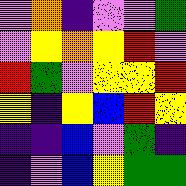[["violet", "orange", "indigo", "violet", "violet", "green"], ["violet", "yellow", "orange", "yellow", "red", "violet"], ["red", "green", "violet", "yellow", "yellow", "red"], ["yellow", "indigo", "yellow", "blue", "red", "yellow"], ["indigo", "indigo", "blue", "violet", "green", "indigo"], ["indigo", "violet", "blue", "yellow", "green", "green"]]